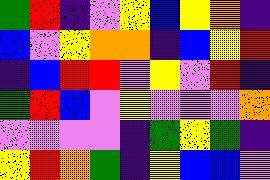[["green", "red", "indigo", "violet", "yellow", "blue", "yellow", "orange", "indigo"], ["blue", "violet", "yellow", "orange", "orange", "indigo", "blue", "yellow", "red"], ["indigo", "blue", "red", "red", "violet", "yellow", "violet", "red", "indigo"], ["green", "red", "blue", "violet", "yellow", "violet", "violet", "violet", "orange"], ["violet", "violet", "violet", "violet", "indigo", "green", "yellow", "green", "indigo"], ["yellow", "red", "orange", "green", "indigo", "yellow", "blue", "blue", "violet"]]